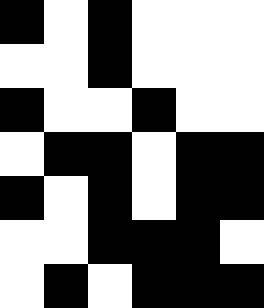[["black", "white", "black", "white", "white", "white"], ["white", "white", "black", "white", "white", "white"], ["black", "white", "white", "black", "white", "white"], ["white", "black", "black", "white", "black", "black"], ["black", "white", "black", "white", "black", "black"], ["white", "white", "black", "black", "black", "white"], ["white", "black", "white", "black", "black", "black"]]